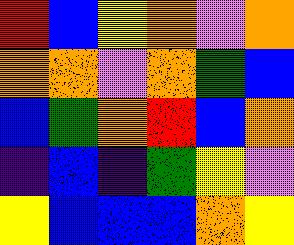[["red", "blue", "yellow", "orange", "violet", "orange"], ["orange", "orange", "violet", "orange", "green", "blue"], ["blue", "green", "orange", "red", "blue", "orange"], ["indigo", "blue", "indigo", "green", "yellow", "violet"], ["yellow", "blue", "blue", "blue", "orange", "yellow"]]